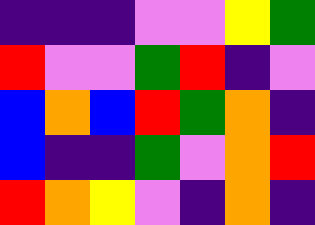[["indigo", "indigo", "indigo", "violet", "violet", "yellow", "green"], ["red", "violet", "violet", "green", "red", "indigo", "violet"], ["blue", "orange", "blue", "red", "green", "orange", "indigo"], ["blue", "indigo", "indigo", "green", "violet", "orange", "red"], ["red", "orange", "yellow", "violet", "indigo", "orange", "indigo"]]